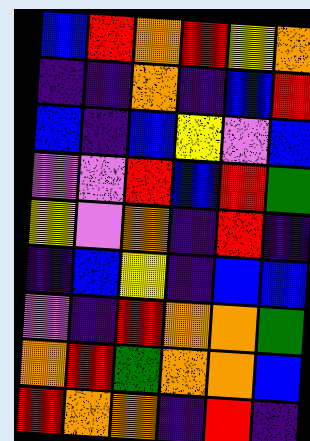[["blue", "red", "orange", "red", "yellow", "orange"], ["indigo", "indigo", "orange", "indigo", "blue", "red"], ["blue", "indigo", "blue", "yellow", "violet", "blue"], ["violet", "violet", "red", "blue", "red", "green"], ["yellow", "violet", "orange", "indigo", "red", "indigo"], ["indigo", "blue", "yellow", "indigo", "blue", "blue"], ["violet", "indigo", "red", "orange", "orange", "green"], ["orange", "red", "green", "orange", "orange", "blue"], ["red", "orange", "orange", "indigo", "red", "indigo"]]